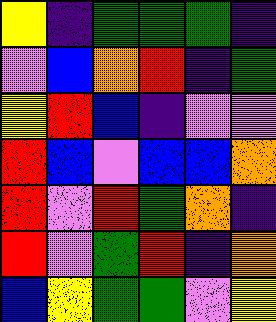[["yellow", "indigo", "green", "green", "green", "indigo"], ["violet", "blue", "orange", "red", "indigo", "green"], ["yellow", "red", "blue", "indigo", "violet", "violet"], ["red", "blue", "violet", "blue", "blue", "orange"], ["red", "violet", "red", "green", "orange", "indigo"], ["red", "violet", "green", "red", "indigo", "orange"], ["blue", "yellow", "green", "green", "violet", "yellow"]]